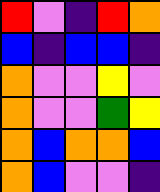[["red", "violet", "indigo", "red", "orange"], ["blue", "indigo", "blue", "blue", "indigo"], ["orange", "violet", "violet", "yellow", "violet"], ["orange", "violet", "violet", "green", "yellow"], ["orange", "blue", "orange", "orange", "blue"], ["orange", "blue", "violet", "violet", "indigo"]]